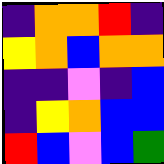[["indigo", "orange", "orange", "red", "indigo"], ["yellow", "orange", "blue", "orange", "orange"], ["indigo", "indigo", "violet", "indigo", "blue"], ["indigo", "yellow", "orange", "blue", "blue"], ["red", "blue", "violet", "blue", "green"]]